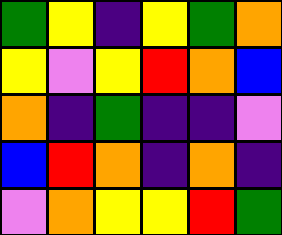[["green", "yellow", "indigo", "yellow", "green", "orange"], ["yellow", "violet", "yellow", "red", "orange", "blue"], ["orange", "indigo", "green", "indigo", "indigo", "violet"], ["blue", "red", "orange", "indigo", "orange", "indigo"], ["violet", "orange", "yellow", "yellow", "red", "green"]]